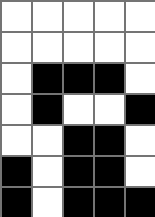[["white", "white", "white", "white", "white"], ["white", "white", "white", "white", "white"], ["white", "black", "black", "black", "white"], ["white", "black", "white", "white", "black"], ["white", "white", "black", "black", "white"], ["black", "white", "black", "black", "white"], ["black", "white", "black", "black", "black"]]